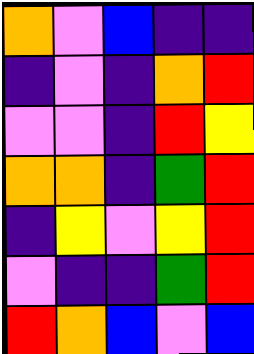[["orange", "violet", "blue", "indigo", "indigo"], ["indigo", "violet", "indigo", "orange", "red"], ["violet", "violet", "indigo", "red", "yellow"], ["orange", "orange", "indigo", "green", "red"], ["indigo", "yellow", "violet", "yellow", "red"], ["violet", "indigo", "indigo", "green", "red"], ["red", "orange", "blue", "violet", "blue"]]